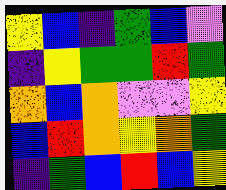[["yellow", "blue", "indigo", "green", "blue", "violet"], ["indigo", "yellow", "green", "green", "red", "green"], ["orange", "blue", "orange", "violet", "violet", "yellow"], ["blue", "red", "orange", "yellow", "orange", "green"], ["indigo", "green", "blue", "red", "blue", "yellow"]]